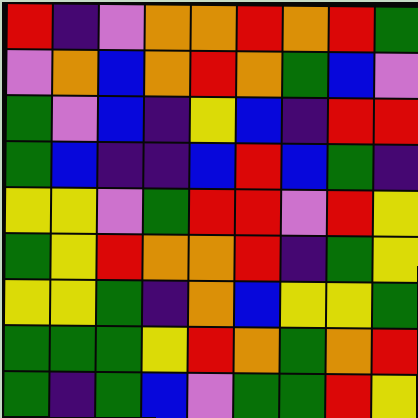[["red", "indigo", "violet", "orange", "orange", "red", "orange", "red", "green"], ["violet", "orange", "blue", "orange", "red", "orange", "green", "blue", "violet"], ["green", "violet", "blue", "indigo", "yellow", "blue", "indigo", "red", "red"], ["green", "blue", "indigo", "indigo", "blue", "red", "blue", "green", "indigo"], ["yellow", "yellow", "violet", "green", "red", "red", "violet", "red", "yellow"], ["green", "yellow", "red", "orange", "orange", "red", "indigo", "green", "yellow"], ["yellow", "yellow", "green", "indigo", "orange", "blue", "yellow", "yellow", "green"], ["green", "green", "green", "yellow", "red", "orange", "green", "orange", "red"], ["green", "indigo", "green", "blue", "violet", "green", "green", "red", "yellow"]]